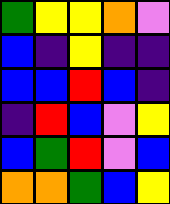[["green", "yellow", "yellow", "orange", "violet"], ["blue", "indigo", "yellow", "indigo", "indigo"], ["blue", "blue", "red", "blue", "indigo"], ["indigo", "red", "blue", "violet", "yellow"], ["blue", "green", "red", "violet", "blue"], ["orange", "orange", "green", "blue", "yellow"]]